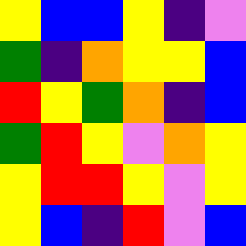[["yellow", "blue", "blue", "yellow", "indigo", "violet"], ["green", "indigo", "orange", "yellow", "yellow", "blue"], ["red", "yellow", "green", "orange", "indigo", "blue"], ["green", "red", "yellow", "violet", "orange", "yellow"], ["yellow", "red", "red", "yellow", "violet", "yellow"], ["yellow", "blue", "indigo", "red", "violet", "blue"]]